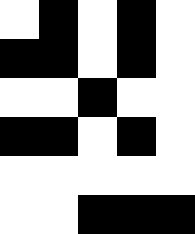[["white", "black", "white", "black", "white"], ["black", "black", "white", "black", "white"], ["white", "white", "black", "white", "white"], ["black", "black", "white", "black", "white"], ["white", "white", "white", "white", "white"], ["white", "white", "black", "black", "black"]]